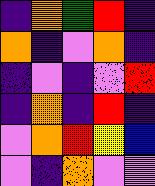[["indigo", "orange", "green", "red", "indigo"], ["orange", "indigo", "violet", "orange", "indigo"], ["indigo", "violet", "indigo", "violet", "red"], ["indigo", "orange", "indigo", "red", "indigo"], ["violet", "orange", "red", "yellow", "blue"], ["violet", "indigo", "orange", "violet", "violet"]]